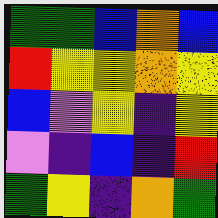[["green", "green", "blue", "orange", "blue"], ["red", "yellow", "yellow", "orange", "yellow"], ["blue", "violet", "yellow", "indigo", "yellow"], ["violet", "indigo", "blue", "indigo", "red"], ["green", "yellow", "indigo", "orange", "green"]]